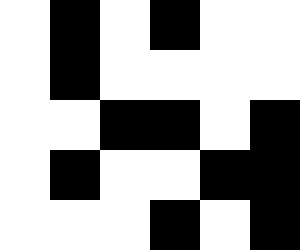[["white", "black", "white", "black", "white", "white"], ["white", "black", "white", "white", "white", "white"], ["white", "white", "black", "black", "white", "black"], ["white", "black", "white", "white", "black", "black"], ["white", "white", "white", "black", "white", "black"]]